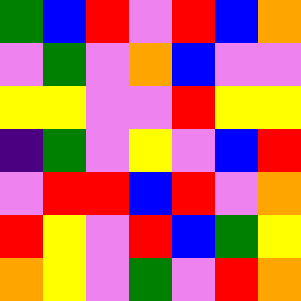[["green", "blue", "red", "violet", "red", "blue", "orange"], ["violet", "green", "violet", "orange", "blue", "violet", "violet"], ["yellow", "yellow", "violet", "violet", "red", "yellow", "yellow"], ["indigo", "green", "violet", "yellow", "violet", "blue", "red"], ["violet", "red", "red", "blue", "red", "violet", "orange"], ["red", "yellow", "violet", "red", "blue", "green", "yellow"], ["orange", "yellow", "violet", "green", "violet", "red", "orange"]]